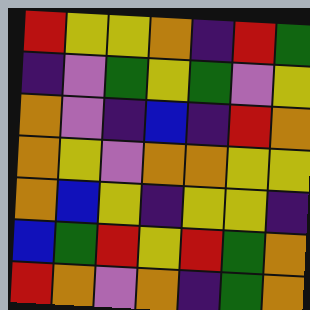[["red", "yellow", "yellow", "orange", "indigo", "red", "green"], ["indigo", "violet", "green", "yellow", "green", "violet", "yellow"], ["orange", "violet", "indigo", "blue", "indigo", "red", "orange"], ["orange", "yellow", "violet", "orange", "orange", "yellow", "yellow"], ["orange", "blue", "yellow", "indigo", "yellow", "yellow", "indigo"], ["blue", "green", "red", "yellow", "red", "green", "orange"], ["red", "orange", "violet", "orange", "indigo", "green", "orange"]]